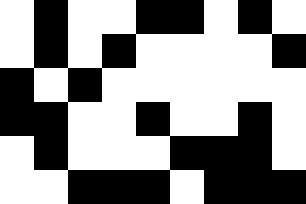[["white", "black", "white", "white", "black", "black", "white", "black", "white"], ["white", "black", "white", "black", "white", "white", "white", "white", "black"], ["black", "white", "black", "white", "white", "white", "white", "white", "white"], ["black", "black", "white", "white", "black", "white", "white", "black", "white"], ["white", "black", "white", "white", "white", "black", "black", "black", "white"], ["white", "white", "black", "black", "black", "white", "black", "black", "black"]]